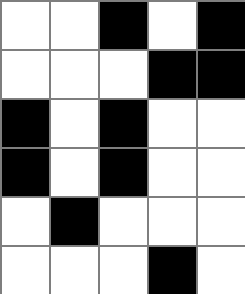[["white", "white", "black", "white", "black"], ["white", "white", "white", "black", "black"], ["black", "white", "black", "white", "white"], ["black", "white", "black", "white", "white"], ["white", "black", "white", "white", "white"], ["white", "white", "white", "black", "white"]]